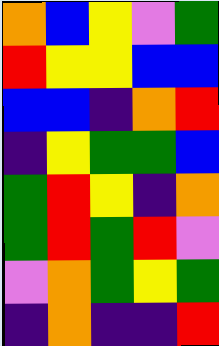[["orange", "blue", "yellow", "violet", "green"], ["red", "yellow", "yellow", "blue", "blue"], ["blue", "blue", "indigo", "orange", "red"], ["indigo", "yellow", "green", "green", "blue"], ["green", "red", "yellow", "indigo", "orange"], ["green", "red", "green", "red", "violet"], ["violet", "orange", "green", "yellow", "green"], ["indigo", "orange", "indigo", "indigo", "red"]]